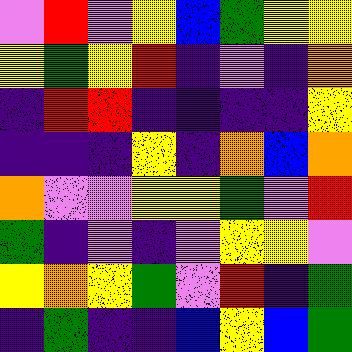[["violet", "red", "violet", "yellow", "blue", "green", "yellow", "yellow"], ["yellow", "green", "yellow", "red", "indigo", "violet", "indigo", "orange"], ["indigo", "red", "red", "indigo", "indigo", "indigo", "indigo", "yellow"], ["indigo", "indigo", "indigo", "yellow", "indigo", "orange", "blue", "orange"], ["orange", "violet", "violet", "yellow", "yellow", "green", "violet", "red"], ["green", "indigo", "violet", "indigo", "violet", "yellow", "yellow", "violet"], ["yellow", "orange", "yellow", "green", "violet", "red", "indigo", "green"], ["indigo", "green", "indigo", "indigo", "blue", "yellow", "blue", "green"]]